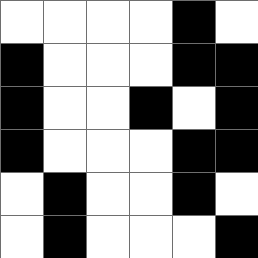[["white", "white", "white", "white", "black", "white"], ["black", "white", "white", "white", "black", "black"], ["black", "white", "white", "black", "white", "black"], ["black", "white", "white", "white", "black", "black"], ["white", "black", "white", "white", "black", "white"], ["white", "black", "white", "white", "white", "black"]]